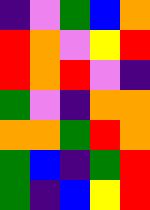[["indigo", "violet", "green", "blue", "orange"], ["red", "orange", "violet", "yellow", "red"], ["red", "orange", "red", "violet", "indigo"], ["green", "violet", "indigo", "orange", "orange"], ["orange", "orange", "green", "red", "orange"], ["green", "blue", "indigo", "green", "red"], ["green", "indigo", "blue", "yellow", "red"]]